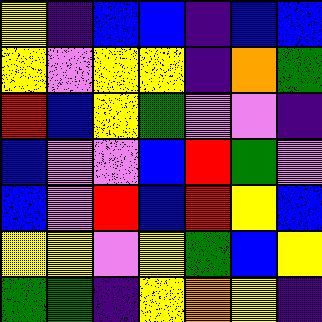[["yellow", "indigo", "blue", "blue", "indigo", "blue", "blue"], ["yellow", "violet", "yellow", "yellow", "indigo", "orange", "green"], ["red", "blue", "yellow", "green", "violet", "violet", "indigo"], ["blue", "violet", "violet", "blue", "red", "green", "violet"], ["blue", "violet", "red", "blue", "red", "yellow", "blue"], ["yellow", "yellow", "violet", "yellow", "green", "blue", "yellow"], ["green", "green", "indigo", "yellow", "orange", "yellow", "indigo"]]